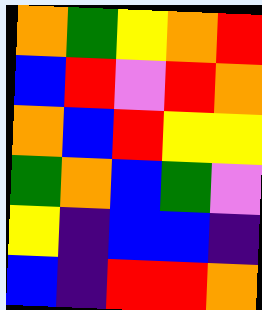[["orange", "green", "yellow", "orange", "red"], ["blue", "red", "violet", "red", "orange"], ["orange", "blue", "red", "yellow", "yellow"], ["green", "orange", "blue", "green", "violet"], ["yellow", "indigo", "blue", "blue", "indigo"], ["blue", "indigo", "red", "red", "orange"]]